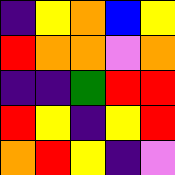[["indigo", "yellow", "orange", "blue", "yellow"], ["red", "orange", "orange", "violet", "orange"], ["indigo", "indigo", "green", "red", "red"], ["red", "yellow", "indigo", "yellow", "red"], ["orange", "red", "yellow", "indigo", "violet"]]